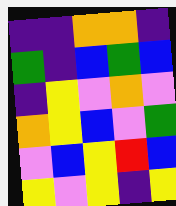[["indigo", "indigo", "orange", "orange", "indigo"], ["green", "indigo", "blue", "green", "blue"], ["indigo", "yellow", "violet", "orange", "violet"], ["orange", "yellow", "blue", "violet", "green"], ["violet", "blue", "yellow", "red", "blue"], ["yellow", "violet", "yellow", "indigo", "yellow"]]